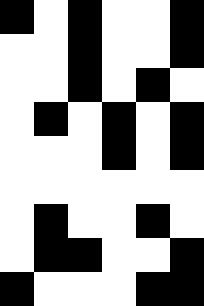[["black", "white", "black", "white", "white", "black"], ["white", "white", "black", "white", "white", "black"], ["white", "white", "black", "white", "black", "white"], ["white", "black", "white", "black", "white", "black"], ["white", "white", "white", "black", "white", "black"], ["white", "white", "white", "white", "white", "white"], ["white", "black", "white", "white", "black", "white"], ["white", "black", "black", "white", "white", "black"], ["black", "white", "white", "white", "black", "black"]]